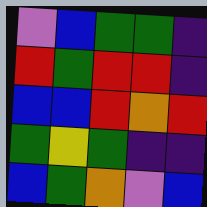[["violet", "blue", "green", "green", "indigo"], ["red", "green", "red", "red", "indigo"], ["blue", "blue", "red", "orange", "red"], ["green", "yellow", "green", "indigo", "indigo"], ["blue", "green", "orange", "violet", "blue"]]